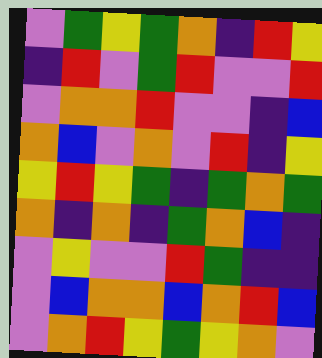[["violet", "green", "yellow", "green", "orange", "indigo", "red", "yellow"], ["indigo", "red", "violet", "green", "red", "violet", "violet", "red"], ["violet", "orange", "orange", "red", "violet", "violet", "indigo", "blue"], ["orange", "blue", "violet", "orange", "violet", "red", "indigo", "yellow"], ["yellow", "red", "yellow", "green", "indigo", "green", "orange", "green"], ["orange", "indigo", "orange", "indigo", "green", "orange", "blue", "indigo"], ["violet", "yellow", "violet", "violet", "red", "green", "indigo", "indigo"], ["violet", "blue", "orange", "orange", "blue", "orange", "red", "blue"], ["violet", "orange", "red", "yellow", "green", "yellow", "orange", "violet"]]